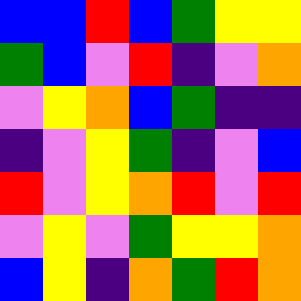[["blue", "blue", "red", "blue", "green", "yellow", "yellow"], ["green", "blue", "violet", "red", "indigo", "violet", "orange"], ["violet", "yellow", "orange", "blue", "green", "indigo", "indigo"], ["indigo", "violet", "yellow", "green", "indigo", "violet", "blue"], ["red", "violet", "yellow", "orange", "red", "violet", "red"], ["violet", "yellow", "violet", "green", "yellow", "yellow", "orange"], ["blue", "yellow", "indigo", "orange", "green", "red", "orange"]]